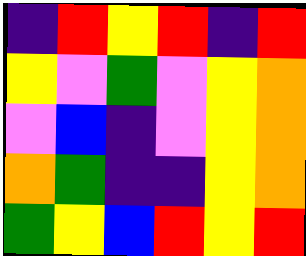[["indigo", "red", "yellow", "red", "indigo", "red"], ["yellow", "violet", "green", "violet", "yellow", "orange"], ["violet", "blue", "indigo", "violet", "yellow", "orange"], ["orange", "green", "indigo", "indigo", "yellow", "orange"], ["green", "yellow", "blue", "red", "yellow", "red"]]